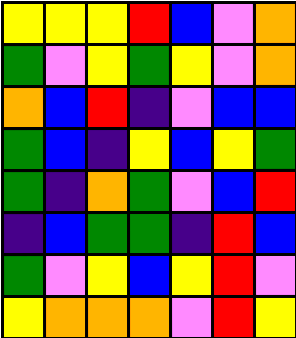[["yellow", "yellow", "yellow", "red", "blue", "violet", "orange"], ["green", "violet", "yellow", "green", "yellow", "violet", "orange"], ["orange", "blue", "red", "indigo", "violet", "blue", "blue"], ["green", "blue", "indigo", "yellow", "blue", "yellow", "green"], ["green", "indigo", "orange", "green", "violet", "blue", "red"], ["indigo", "blue", "green", "green", "indigo", "red", "blue"], ["green", "violet", "yellow", "blue", "yellow", "red", "violet"], ["yellow", "orange", "orange", "orange", "violet", "red", "yellow"]]